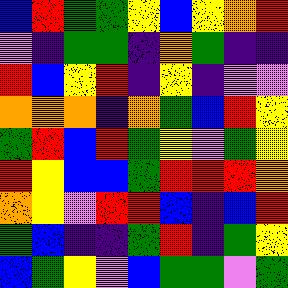[["blue", "red", "green", "green", "yellow", "blue", "yellow", "orange", "red"], ["violet", "indigo", "green", "green", "indigo", "orange", "green", "indigo", "indigo"], ["red", "blue", "yellow", "red", "indigo", "yellow", "indigo", "violet", "violet"], ["orange", "orange", "orange", "indigo", "orange", "green", "blue", "red", "yellow"], ["green", "red", "blue", "red", "green", "yellow", "violet", "green", "yellow"], ["red", "yellow", "blue", "blue", "green", "red", "red", "red", "orange"], ["orange", "yellow", "violet", "red", "red", "blue", "indigo", "blue", "red"], ["green", "blue", "indigo", "indigo", "green", "red", "indigo", "green", "yellow"], ["blue", "green", "yellow", "violet", "blue", "green", "green", "violet", "green"]]